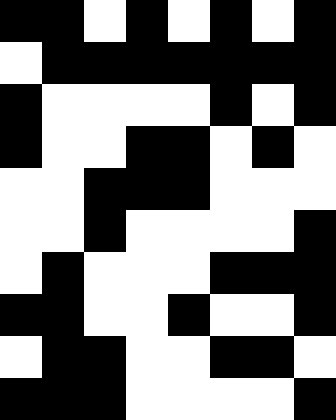[["black", "black", "white", "black", "white", "black", "white", "black"], ["white", "black", "black", "black", "black", "black", "black", "black"], ["black", "white", "white", "white", "white", "black", "white", "black"], ["black", "white", "white", "black", "black", "white", "black", "white"], ["white", "white", "black", "black", "black", "white", "white", "white"], ["white", "white", "black", "white", "white", "white", "white", "black"], ["white", "black", "white", "white", "white", "black", "black", "black"], ["black", "black", "white", "white", "black", "white", "white", "black"], ["white", "black", "black", "white", "white", "black", "black", "white"], ["black", "black", "black", "white", "white", "white", "white", "black"]]